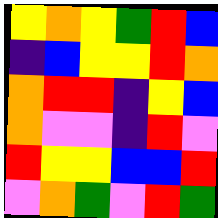[["yellow", "orange", "yellow", "green", "red", "blue"], ["indigo", "blue", "yellow", "yellow", "red", "orange"], ["orange", "red", "red", "indigo", "yellow", "blue"], ["orange", "violet", "violet", "indigo", "red", "violet"], ["red", "yellow", "yellow", "blue", "blue", "red"], ["violet", "orange", "green", "violet", "red", "green"]]